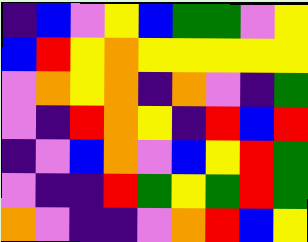[["indigo", "blue", "violet", "yellow", "blue", "green", "green", "violet", "yellow"], ["blue", "red", "yellow", "orange", "yellow", "yellow", "yellow", "yellow", "yellow"], ["violet", "orange", "yellow", "orange", "indigo", "orange", "violet", "indigo", "green"], ["violet", "indigo", "red", "orange", "yellow", "indigo", "red", "blue", "red"], ["indigo", "violet", "blue", "orange", "violet", "blue", "yellow", "red", "green"], ["violet", "indigo", "indigo", "red", "green", "yellow", "green", "red", "green"], ["orange", "violet", "indigo", "indigo", "violet", "orange", "red", "blue", "yellow"]]